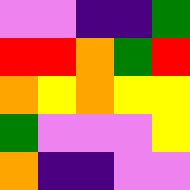[["violet", "violet", "indigo", "indigo", "green"], ["red", "red", "orange", "green", "red"], ["orange", "yellow", "orange", "yellow", "yellow"], ["green", "violet", "violet", "violet", "yellow"], ["orange", "indigo", "indigo", "violet", "violet"]]